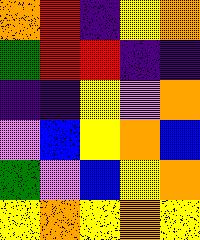[["orange", "red", "indigo", "yellow", "orange"], ["green", "red", "red", "indigo", "indigo"], ["indigo", "indigo", "yellow", "violet", "orange"], ["violet", "blue", "yellow", "orange", "blue"], ["green", "violet", "blue", "yellow", "orange"], ["yellow", "orange", "yellow", "orange", "yellow"]]